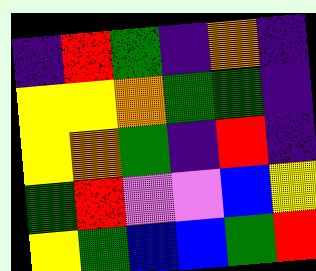[["indigo", "red", "green", "indigo", "orange", "indigo"], ["yellow", "yellow", "orange", "green", "green", "indigo"], ["yellow", "orange", "green", "indigo", "red", "indigo"], ["green", "red", "violet", "violet", "blue", "yellow"], ["yellow", "green", "blue", "blue", "green", "red"]]